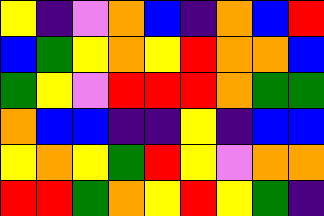[["yellow", "indigo", "violet", "orange", "blue", "indigo", "orange", "blue", "red"], ["blue", "green", "yellow", "orange", "yellow", "red", "orange", "orange", "blue"], ["green", "yellow", "violet", "red", "red", "red", "orange", "green", "green"], ["orange", "blue", "blue", "indigo", "indigo", "yellow", "indigo", "blue", "blue"], ["yellow", "orange", "yellow", "green", "red", "yellow", "violet", "orange", "orange"], ["red", "red", "green", "orange", "yellow", "red", "yellow", "green", "indigo"]]